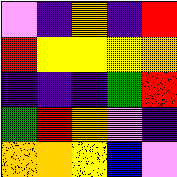[["violet", "indigo", "orange", "indigo", "red"], ["red", "yellow", "yellow", "yellow", "orange"], ["indigo", "indigo", "indigo", "green", "red"], ["green", "red", "orange", "violet", "indigo"], ["orange", "orange", "yellow", "blue", "violet"]]